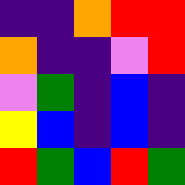[["indigo", "indigo", "orange", "red", "red"], ["orange", "indigo", "indigo", "violet", "red"], ["violet", "green", "indigo", "blue", "indigo"], ["yellow", "blue", "indigo", "blue", "indigo"], ["red", "green", "blue", "red", "green"]]